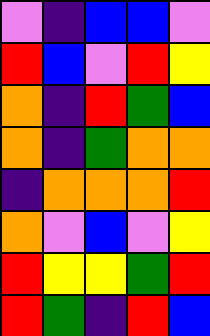[["violet", "indigo", "blue", "blue", "violet"], ["red", "blue", "violet", "red", "yellow"], ["orange", "indigo", "red", "green", "blue"], ["orange", "indigo", "green", "orange", "orange"], ["indigo", "orange", "orange", "orange", "red"], ["orange", "violet", "blue", "violet", "yellow"], ["red", "yellow", "yellow", "green", "red"], ["red", "green", "indigo", "red", "blue"]]